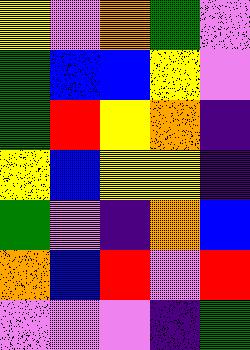[["yellow", "violet", "orange", "green", "violet"], ["green", "blue", "blue", "yellow", "violet"], ["green", "red", "yellow", "orange", "indigo"], ["yellow", "blue", "yellow", "yellow", "indigo"], ["green", "violet", "indigo", "orange", "blue"], ["orange", "blue", "red", "violet", "red"], ["violet", "violet", "violet", "indigo", "green"]]